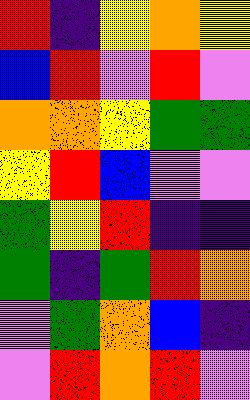[["red", "indigo", "yellow", "orange", "yellow"], ["blue", "red", "violet", "red", "violet"], ["orange", "orange", "yellow", "green", "green"], ["yellow", "red", "blue", "violet", "violet"], ["green", "yellow", "red", "indigo", "indigo"], ["green", "indigo", "green", "red", "orange"], ["violet", "green", "orange", "blue", "indigo"], ["violet", "red", "orange", "red", "violet"]]